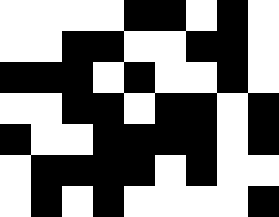[["white", "white", "white", "white", "black", "black", "white", "black", "white"], ["white", "white", "black", "black", "white", "white", "black", "black", "white"], ["black", "black", "black", "white", "black", "white", "white", "black", "white"], ["white", "white", "black", "black", "white", "black", "black", "white", "black"], ["black", "white", "white", "black", "black", "black", "black", "white", "black"], ["white", "black", "black", "black", "black", "white", "black", "white", "white"], ["white", "black", "white", "black", "white", "white", "white", "white", "black"]]